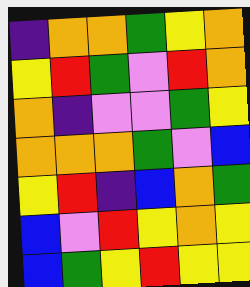[["indigo", "orange", "orange", "green", "yellow", "orange"], ["yellow", "red", "green", "violet", "red", "orange"], ["orange", "indigo", "violet", "violet", "green", "yellow"], ["orange", "orange", "orange", "green", "violet", "blue"], ["yellow", "red", "indigo", "blue", "orange", "green"], ["blue", "violet", "red", "yellow", "orange", "yellow"], ["blue", "green", "yellow", "red", "yellow", "yellow"]]